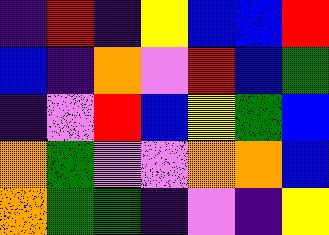[["indigo", "red", "indigo", "yellow", "blue", "blue", "red"], ["blue", "indigo", "orange", "violet", "red", "blue", "green"], ["indigo", "violet", "red", "blue", "yellow", "green", "blue"], ["orange", "green", "violet", "violet", "orange", "orange", "blue"], ["orange", "green", "green", "indigo", "violet", "indigo", "yellow"]]